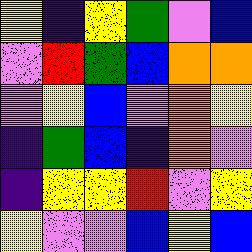[["yellow", "indigo", "yellow", "green", "violet", "blue"], ["violet", "red", "green", "blue", "orange", "orange"], ["violet", "yellow", "blue", "violet", "orange", "yellow"], ["indigo", "green", "blue", "indigo", "orange", "violet"], ["indigo", "yellow", "yellow", "red", "violet", "yellow"], ["yellow", "violet", "violet", "blue", "yellow", "blue"]]